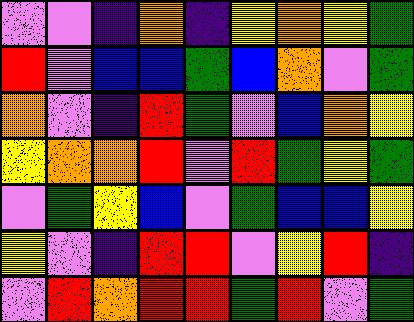[["violet", "violet", "indigo", "orange", "indigo", "yellow", "orange", "yellow", "green"], ["red", "violet", "blue", "blue", "green", "blue", "orange", "violet", "green"], ["orange", "violet", "indigo", "red", "green", "violet", "blue", "orange", "yellow"], ["yellow", "orange", "orange", "red", "violet", "red", "green", "yellow", "green"], ["violet", "green", "yellow", "blue", "violet", "green", "blue", "blue", "yellow"], ["yellow", "violet", "indigo", "red", "red", "violet", "yellow", "red", "indigo"], ["violet", "red", "orange", "red", "red", "green", "red", "violet", "green"]]